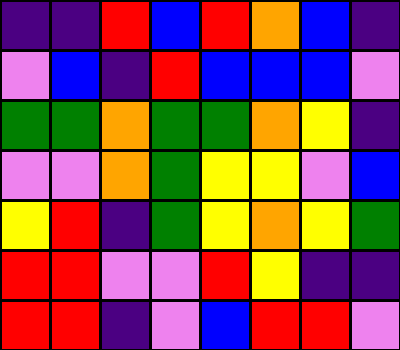[["indigo", "indigo", "red", "blue", "red", "orange", "blue", "indigo"], ["violet", "blue", "indigo", "red", "blue", "blue", "blue", "violet"], ["green", "green", "orange", "green", "green", "orange", "yellow", "indigo"], ["violet", "violet", "orange", "green", "yellow", "yellow", "violet", "blue"], ["yellow", "red", "indigo", "green", "yellow", "orange", "yellow", "green"], ["red", "red", "violet", "violet", "red", "yellow", "indigo", "indigo"], ["red", "red", "indigo", "violet", "blue", "red", "red", "violet"]]